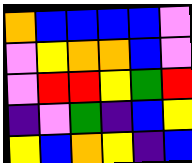[["orange", "blue", "blue", "blue", "blue", "violet"], ["violet", "yellow", "orange", "orange", "blue", "violet"], ["violet", "red", "red", "yellow", "green", "red"], ["indigo", "violet", "green", "indigo", "blue", "yellow"], ["yellow", "blue", "orange", "yellow", "indigo", "blue"]]